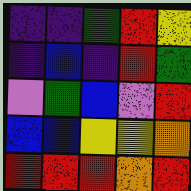[["indigo", "indigo", "green", "red", "yellow"], ["indigo", "blue", "indigo", "red", "green"], ["violet", "green", "blue", "violet", "red"], ["blue", "blue", "yellow", "yellow", "orange"], ["red", "red", "red", "orange", "red"]]